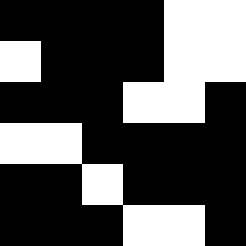[["black", "black", "black", "black", "white", "white"], ["white", "black", "black", "black", "white", "white"], ["black", "black", "black", "white", "white", "black"], ["white", "white", "black", "black", "black", "black"], ["black", "black", "white", "black", "black", "black"], ["black", "black", "black", "white", "white", "black"]]